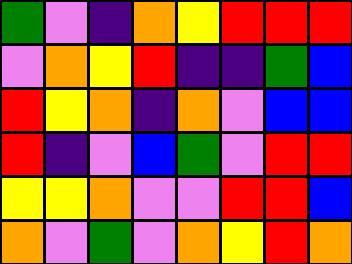[["green", "violet", "indigo", "orange", "yellow", "red", "red", "red"], ["violet", "orange", "yellow", "red", "indigo", "indigo", "green", "blue"], ["red", "yellow", "orange", "indigo", "orange", "violet", "blue", "blue"], ["red", "indigo", "violet", "blue", "green", "violet", "red", "red"], ["yellow", "yellow", "orange", "violet", "violet", "red", "red", "blue"], ["orange", "violet", "green", "violet", "orange", "yellow", "red", "orange"]]